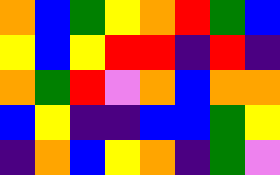[["orange", "blue", "green", "yellow", "orange", "red", "green", "blue"], ["yellow", "blue", "yellow", "red", "red", "indigo", "red", "indigo"], ["orange", "green", "red", "violet", "orange", "blue", "orange", "orange"], ["blue", "yellow", "indigo", "indigo", "blue", "blue", "green", "yellow"], ["indigo", "orange", "blue", "yellow", "orange", "indigo", "green", "violet"]]